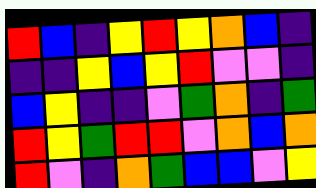[["red", "blue", "indigo", "yellow", "red", "yellow", "orange", "blue", "indigo"], ["indigo", "indigo", "yellow", "blue", "yellow", "red", "violet", "violet", "indigo"], ["blue", "yellow", "indigo", "indigo", "violet", "green", "orange", "indigo", "green"], ["red", "yellow", "green", "red", "red", "violet", "orange", "blue", "orange"], ["red", "violet", "indigo", "orange", "green", "blue", "blue", "violet", "yellow"]]